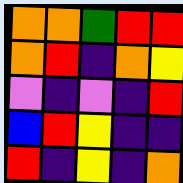[["orange", "orange", "green", "red", "red"], ["orange", "red", "indigo", "orange", "yellow"], ["violet", "indigo", "violet", "indigo", "red"], ["blue", "red", "yellow", "indigo", "indigo"], ["red", "indigo", "yellow", "indigo", "orange"]]